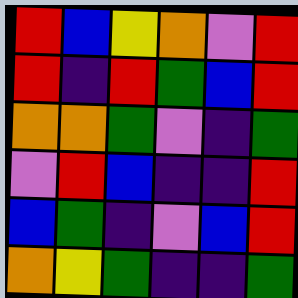[["red", "blue", "yellow", "orange", "violet", "red"], ["red", "indigo", "red", "green", "blue", "red"], ["orange", "orange", "green", "violet", "indigo", "green"], ["violet", "red", "blue", "indigo", "indigo", "red"], ["blue", "green", "indigo", "violet", "blue", "red"], ["orange", "yellow", "green", "indigo", "indigo", "green"]]